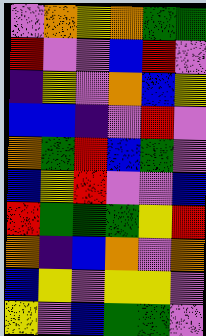[["violet", "orange", "yellow", "orange", "green", "green"], ["red", "violet", "violet", "blue", "red", "violet"], ["indigo", "yellow", "violet", "orange", "blue", "yellow"], ["blue", "blue", "indigo", "violet", "red", "violet"], ["orange", "green", "red", "blue", "green", "violet"], ["blue", "yellow", "red", "violet", "violet", "blue"], ["red", "green", "green", "green", "yellow", "red"], ["orange", "indigo", "blue", "orange", "violet", "orange"], ["blue", "yellow", "violet", "yellow", "yellow", "violet"], ["yellow", "violet", "blue", "green", "green", "violet"]]